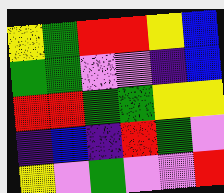[["yellow", "green", "red", "red", "yellow", "blue"], ["green", "green", "violet", "violet", "indigo", "blue"], ["red", "red", "green", "green", "yellow", "yellow"], ["indigo", "blue", "indigo", "red", "green", "violet"], ["yellow", "violet", "green", "violet", "violet", "red"]]